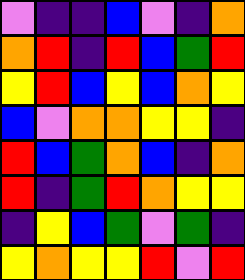[["violet", "indigo", "indigo", "blue", "violet", "indigo", "orange"], ["orange", "red", "indigo", "red", "blue", "green", "red"], ["yellow", "red", "blue", "yellow", "blue", "orange", "yellow"], ["blue", "violet", "orange", "orange", "yellow", "yellow", "indigo"], ["red", "blue", "green", "orange", "blue", "indigo", "orange"], ["red", "indigo", "green", "red", "orange", "yellow", "yellow"], ["indigo", "yellow", "blue", "green", "violet", "green", "indigo"], ["yellow", "orange", "yellow", "yellow", "red", "violet", "red"]]